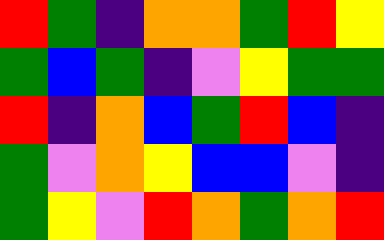[["red", "green", "indigo", "orange", "orange", "green", "red", "yellow"], ["green", "blue", "green", "indigo", "violet", "yellow", "green", "green"], ["red", "indigo", "orange", "blue", "green", "red", "blue", "indigo"], ["green", "violet", "orange", "yellow", "blue", "blue", "violet", "indigo"], ["green", "yellow", "violet", "red", "orange", "green", "orange", "red"]]